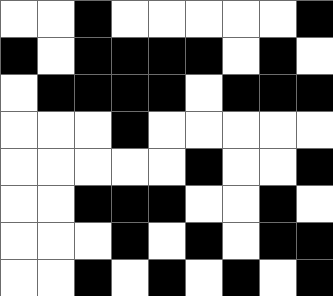[["white", "white", "black", "white", "white", "white", "white", "white", "black"], ["black", "white", "black", "black", "black", "black", "white", "black", "white"], ["white", "black", "black", "black", "black", "white", "black", "black", "black"], ["white", "white", "white", "black", "white", "white", "white", "white", "white"], ["white", "white", "white", "white", "white", "black", "white", "white", "black"], ["white", "white", "black", "black", "black", "white", "white", "black", "white"], ["white", "white", "white", "black", "white", "black", "white", "black", "black"], ["white", "white", "black", "white", "black", "white", "black", "white", "black"]]